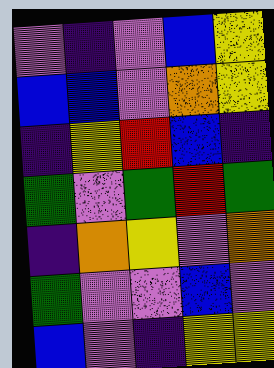[["violet", "indigo", "violet", "blue", "yellow"], ["blue", "blue", "violet", "orange", "yellow"], ["indigo", "yellow", "red", "blue", "indigo"], ["green", "violet", "green", "red", "green"], ["indigo", "orange", "yellow", "violet", "orange"], ["green", "violet", "violet", "blue", "violet"], ["blue", "violet", "indigo", "yellow", "yellow"]]